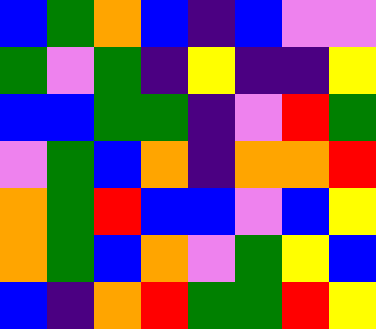[["blue", "green", "orange", "blue", "indigo", "blue", "violet", "violet"], ["green", "violet", "green", "indigo", "yellow", "indigo", "indigo", "yellow"], ["blue", "blue", "green", "green", "indigo", "violet", "red", "green"], ["violet", "green", "blue", "orange", "indigo", "orange", "orange", "red"], ["orange", "green", "red", "blue", "blue", "violet", "blue", "yellow"], ["orange", "green", "blue", "orange", "violet", "green", "yellow", "blue"], ["blue", "indigo", "orange", "red", "green", "green", "red", "yellow"]]